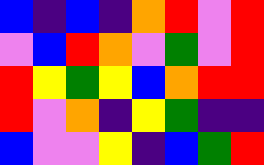[["blue", "indigo", "blue", "indigo", "orange", "red", "violet", "red"], ["violet", "blue", "red", "orange", "violet", "green", "violet", "red"], ["red", "yellow", "green", "yellow", "blue", "orange", "red", "red"], ["red", "violet", "orange", "indigo", "yellow", "green", "indigo", "indigo"], ["blue", "violet", "violet", "yellow", "indigo", "blue", "green", "red"]]